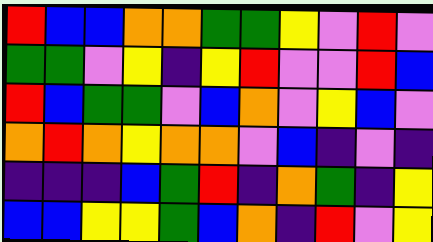[["red", "blue", "blue", "orange", "orange", "green", "green", "yellow", "violet", "red", "violet"], ["green", "green", "violet", "yellow", "indigo", "yellow", "red", "violet", "violet", "red", "blue"], ["red", "blue", "green", "green", "violet", "blue", "orange", "violet", "yellow", "blue", "violet"], ["orange", "red", "orange", "yellow", "orange", "orange", "violet", "blue", "indigo", "violet", "indigo"], ["indigo", "indigo", "indigo", "blue", "green", "red", "indigo", "orange", "green", "indigo", "yellow"], ["blue", "blue", "yellow", "yellow", "green", "blue", "orange", "indigo", "red", "violet", "yellow"]]